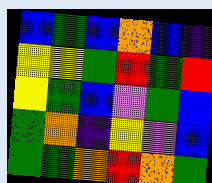[["blue", "green", "blue", "orange", "blue", "indigo"], ["yellow", "yellow", "green", "red", "green", "red"], ["yellow", "green", "blue", "violet", "green", "blue"], ["green", "orange", "indigo", "yellow", "violet", "blue"], ["green", "green", "orange", "red", "orange", "green"]]